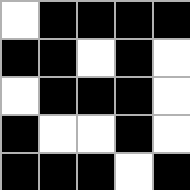[["white", "black", "black", "black", "black"], ["black", "black", "white", "black", "white"], ["white", "black", "black", "black", "white"], ["black", "white", "white", "black", "white"], ["black", "black", "black", "white", "black"]]